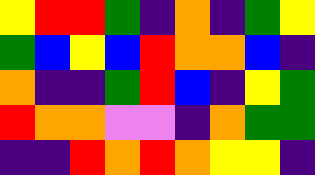[["yellow", "red", "red", "green", "indigo", "orange", "indigo", "green", "yellow"], ["green", "blue", "yellow", "blue", "red", "orange", "orange", "blue", "indigo"], ["orange", "indigo", "indigo", "green", "red", "blue", "indigo", "yellow", "green"], ["red", "orange", "orange", "violet", "violet", "indigo", "orange", "green", "green"], ["indigo", "indigo", "red", "orange", "red", "orange", "yellow", "yellow", "indigo"]]